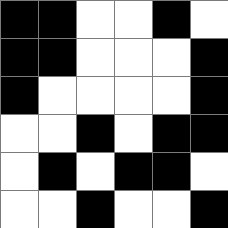[["black", "black", "white", "white", "black", "white"], ["black", "black", "white", "white", "white", "black"], ["black", "white", "white", "white", "white", "black"], ["white", "white", "black", "white", "black", "black"], ["white", "black", "white", "black", "black", "white"], ["white", "white", "black", "white", "white", "black"]]